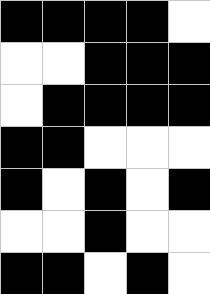[["black", "black", "black", "black", "white"], ["white", "white", "black", "black", "black"], ["white", "black", "black", "black", "black"], ["black", "black", "white", "white", "white"], ["black", "white", "black", "white", "black"], ["white", "white", "black", "white", "white"], ["black", "black", "white", "black", "white"]]